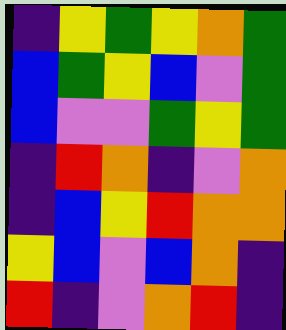[["indigo", "yellow", "green", "yellow", "orange", "green"], ["blue", "green", "yellow", "blue", "violet", "green"], ["blue", "violet", "violet", "green", "yellow", "green"], ["indigo", "red", "orange", "indigo", "violet", "orange"], ["indigo", "blue", "yellow", "red", "orange", "orange"], ["yellow", "blue", "violet", "blue", "orange", "indigo"], ["red", "indigo", "violet", "orange", "red", "indigo"]]